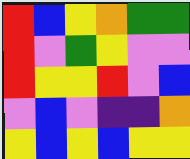[["red", "blue", "yellow", "orange", "green", "green"], ["red", "violet", "green", "yellow", "violet", "violet"], ["red", "yellow", "yellow", "red", "violet", "blue"], ["violet", "blue", "violet", "indigo", "indigo", "orange"], ["yellow", "blue", "yellow", "blue", "yellow", "yellow"]]